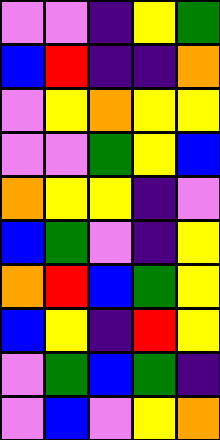[["violet", "violet", "indigo", "yellow", "green"], ["blue", "red", "indigo", "indigo", "orange"], ["violet", "yellow", "orange", "yellow", "yellow"], ["violet", "violet", "green", "yellow", "blue"], ["orange", "yellow", "yellow", "indigo", "violet"], ["blue", "green", "violet", "indigo", "yellow"], ["orange", "red", "blue", "green", "yellow"], ["blue", "yellow", "indigo", "red", "yellow"], ["violet", "green", "blue", "green", "indigo"], ["violet", "blue", "violet", "yellow", "orange"]]